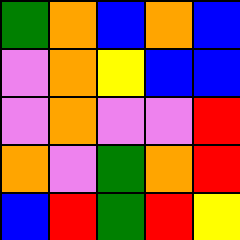[["green", "orange", "blue", "orange", "blue"], ["violet", "orange", "yellow", "blue", "blue"], ["violet", "orange", "violet", "violet", "red"], ["orange", "violet", "green", "orange", "red"], ["blue", "red", "green", "red", "yellow"]]